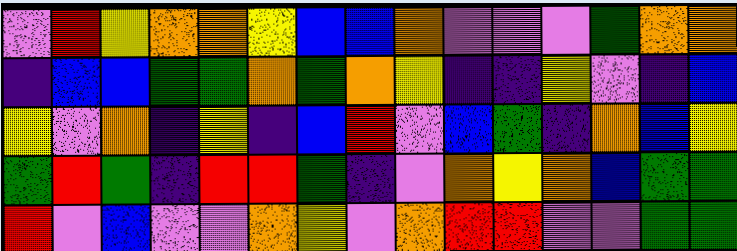[["violet", "red", "yellow", "orange", "orange", "yellow", "blue", "blue", "orange", "violet", "violet", "violet", "green", "orange", "orange"], ["indigo", "blue", "blue", "green", "green", "orange", "green", "orange", "yellow", "indigo", "indigo", "yellow", "violet", "indigo", "blue"], ["yellow", "violet", "orange", "indigo", "yellow", "indigo", "blue", "red", "violet", "blue", "green", "indigo", "orange", "blue", "yellow"], ["green", "red", "green", "indigo", "red", "red", "green", "indigo", "violet", "orange", "yellow", "orange", "blue", "green", "green"], ["red", "violet", "blue", "violet", "violet", "orange", "yellow", "violet", "orange", "red", "red", "violet", "violet", "green", "green"]]